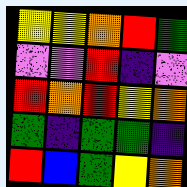[["yellow", "yellow", "orange", "red", "green"], ["violet", "violet", "red", "indigo", "violet"], ["red", "orange", "red", "yellow", "orange"], ["green", "indigo", "green", "green", "indigo"], ["red", "blue", "green", "yellow", "orange"]]